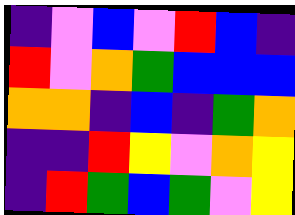[["indigo", "violet", "blue", "violet", "red", "blue", "indigo"], ["red", "violet", "orange", "green", "blue", "blue", "blue"], ["orange", "orange", "indigo", "blue", "indigo", "green", "orange"], ["indigo", "indigo", "red", "yellow", "violet", "orange", "yellow"], ["indigo", "red", "green", "blue", "green", "violet", "yellow"]]